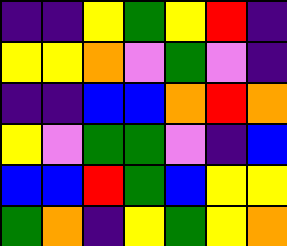[["indigo", "indigo", "yellow", "green", "yellow", "red", "indigo"], ["yellow", "yellow", "orange", "violet", "green", "violet", "indigo"], ["indigo", "indigo", "blue", "blue", "orange", "red", "orange"], ["yellow", "violet", "green", "green", "violet", "indigo", "blue"], ["blue", "blue", "red", "green", "blue", "yellow", "yellow"], ["green", "orange", "indigo", "yellow", "green", "yellow", "orange"]]